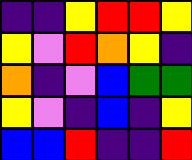[["indigo", "indigo", "yellow", "red", "red", "yellow"], ["yellow", "violet", "red", "orange", "yellow", "indigo"], ["orange", "indigo", "violet", "blue", "green", "green"], ["yellow", "violet", "indigo", "blue", "indigo", "yellow"], ["blue", "blue", "red", "indigo", "indigo", "red"]]